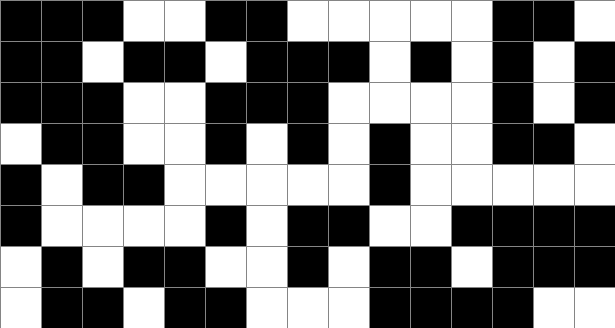[["black", "black", "black", "white", "white", "black", "black", "white", "white", "white", "white", "white", "black", "black", "white"], ["black", "black", "white", "black", "black", "white", "black", "black", "black", "white", "black", "white", "black", "white", "black"], ["black", "black", "black", "white", "white", "black", "black", "black", "white", "white", "white", "white", "black", "white", "black"], ["white", "black", "black", "white", "white", "black", "white", "black", "white", "black", "white", "white", "black", "black", "white"], ["black", "white", "black", "black", "white", "white", "white", "white", "white", "black", "white", "white", "white", "white", "white"], ["black", "white", "white", "white", "white", "black", "white", "black", "black", "white", "white", "black", "black", "black", "black"], ["white", "black", "white", "black", "black", "white", "white", "black", "white", "black", "black", "white", "black", "black", "black"], ["white", "black", "black", "white", "black", "black", "white", "white", "white", "black", "black", "black", "black", "white", "white"]]